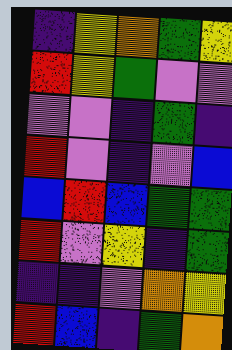[["indigo", "yellow", "orange", "green", "yellow"], ["red", "yellow", "green", "violet", "violet"], ["violet", "violet", "indigo", "green", "indigo"], ["red", "violet", "indigo", "violet", "blue"], ["blue", "red", "blue", "green", "green"], ["red", "violet", "yellow", "indigo", "green"], ["indigo", "indigo", "violet", "orange", "yellow"], ["red", "blue", "indigo", "green", "orange"]]